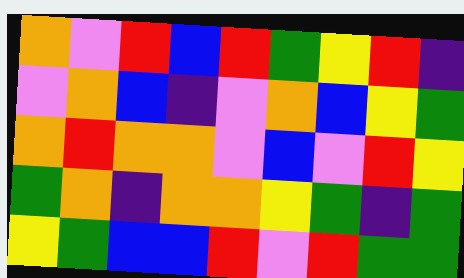[["orange", "violet", "red", "blue", "red", "green", "yellow", "red", "indigo"], ["violet", "orange", "blue", "indigo", "violet", "orange", "blue", "yellow", "green"], ["orange", "red", "orange", "orange", "violet", "blue", "violet", "red", "yellow"], ["green", "orange", "indigo", "orange", "orange", "yellow", "green", "indigo", "green"], ["yellow", "green", "blue", "blue", "red", "violet", "red", "green", "green"]]